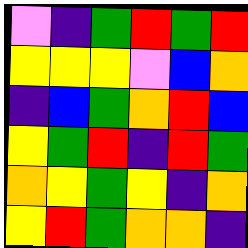[["violet", "indigo", "green", "red", "green", "red"], ["yellow", "yellow", "yellow", "violet", "blue", "orange"], ["indigo", "blue", "green", "orange", "red", "blue"], ["yellow", "green", "red", "indigo", "red", "green"], ["orange", "yellow", "green", "yellow", "indigo", "orange"], ["yellow", "red", "green", "orange", "orange", "indigo"]]